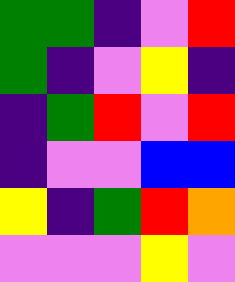[["green", "green", "indigo", "violet", "red"], ["green", "indigo", "violet", "yellow", "indigo"], ["indigo", "green", "red", "violet", "red"], ["indigo", "violet", "violet", "blue", "blue"], ["yellow", "indigo", "green", "red", "orange"], ["violet", "violet", "violet", "yellow", "violet"]]